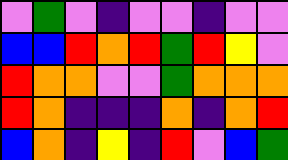[["violet", "green", "violet", "indigo", "violet", "violet", "indigo", "violet", "violet"], ["blue", "blue", "red", "orange", "red", "green", "red", "yellow", "violet"], ["red", "orange", "orange", "violet", "violet", "green", "orange", "orange", "orange"], ["red", "orange", "indigo", "indigo", "indigo", "orange", "indigo", "orange", "red"], ["blue", "orange", "indigo", "yellow", "indigo", "red", "violet", "blue", "green"]]